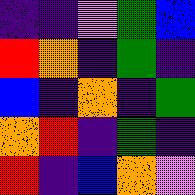[["indigo", "indigo", "violet", "green", "blue"], ["red", "orange", "indigo", "green", "indigo"], ["blue", "indigo", "orange", "indigo", "green"], ["orange", "red", "indigo", "green", "indigo"], ["red", "indigo", "blue", "orange", "violet"]]